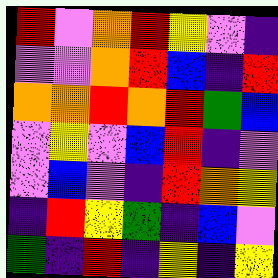[["red", "violet", "orange", "red", "yellow", "violet", "indigo"], ["violet", "violet", "orange", "red", "blue", "indigo", "red"], ["orange", "orange", "red", "orange", "red", "green", "blue"], ["violet", "yellow", "violet", "blue", "red", "indigo", "violet"], ["violet", "blue", "violet", "indigo", "red", "orange", "yellow"], ["indigo", "red", "yellow", "green", "indigo", "blue", "violet"], ["green", "indigo", "red", "indigo", "yellow", "indigo", "yellow"]]